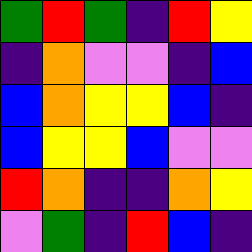[["green", "red", "green", "indigo", "red", "yellow"], ["indigo", "orange", "violet", "violet", "indigo", "blue"], ["blue", "orange", "yellow", "yellow", "blue", "indigo"], ["blue", "yellow", "yellow", "blue", "violet", "violet"], ["red", "orange", "indigo", "indigo", "orange", "yellow"], ["violet", "green", "indigo", "red", "blue", "indigo"]]